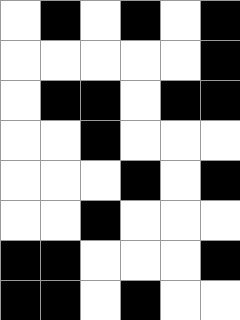[["white", "black", "white", "black", "white", "black"], ["white", "white", "white", "white", "white", "black"], ["white", "black", "black", "white", "black", "black"], ["white", "white", "black", "white", "white", "white"], ["white", "white", "white", "black", "white", "black"], ["white", "white", "black", "white", "white", "white"], ["black", "black", "white", "white", "white", "black"], ["black", "black", "white", "black", "white", "white"]]